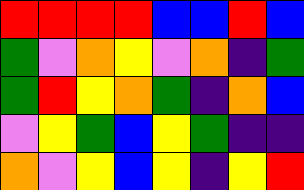[["red", "red", "red", "red", "blue", "blue", "red", "blue"], ["green", "violet", "orange", "yellow", "violet", "orange", "indigo", "green"], ["green", "red", "yellow", "orange", "green", "indigo", "orange", "blue"], ["violet", "yellow", "green", "blue", "yellow", "green", "indigo", "indigo"], ["orange", "violet", "yellow", "blue", "yellow", "indigo", "yellow", "red"]]